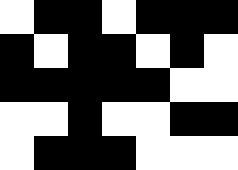[["white", "black", "black", "white", "black", "black", "black"], ["black", "white", "black", "black", "white", "black", "white"], ["black", "black", "black", "black", "black", "white", "white"], ["white", "white", "black", "white", "white", "black", "black"], ["white", "black", "black", "black", "white", "white", "white"]]